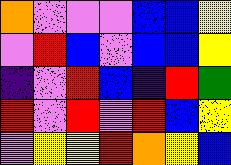[["orange", "violet", "violet", "violet", "blue", "blue", "yellow"], ["violet", "red", "blue", "violet", "blue", "blue", "yellow"], ["indigo", "violet", "red", "blue", "indigo", "red", "green"], ["red", "violet", "red", "violet", "red", "blue", "yellow"], ["violet", "yellow", "yellow", "red", "orange", "yellow", "blue"]]